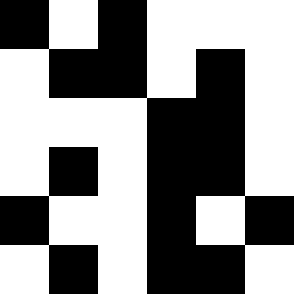[["black", "white", "black", "white", "white", "white"], ["white", "black", "black", "white", "black", "white"], ["white", "white", "white", "black", "black", "white"], ["white", "black", "white", "black", "black", "white"], ["black", "white", "white", "black", "white", "black"], ["white", "black", "white", "black", "black", "white"]]